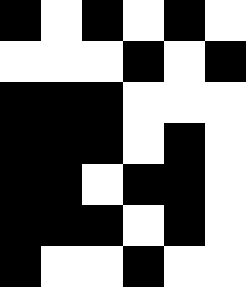[["black", "white", "black", "white", "black", "white"], ["white", "white", "white", "black", "white", "black"], ["black", "black", "black", "white", "white", "white"], ["black", "black", "black", "white", "black", "white"], ["black", "black", "white", "black", "black", "white"], ["black", "black", "black", "white", "black", "white"], ["black", "white", "white", "black", "white", "white"]]